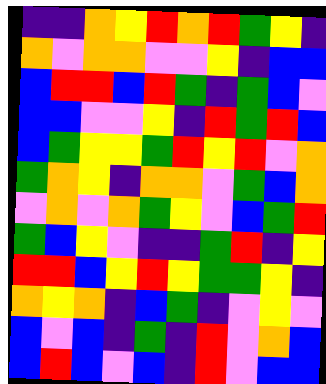[["indigo", "indigo", "orange", "yellow", "red", "orange", "red", "green", "yellow", "indigo"], ["orange", "violet", "orange", "orange", "violet", "violet", "yellow", "indigo", "blue", "blue"], ["blue", "red", "red", "blue", "red", "green", "indigo", "green", "blue", "violet"], ["blue", "blue", "violet", "violet", "yellow", "indigo", "red", "green", "red", "blue"], ["blue", "green", "yellow", "yellow", "green", "red", "yellow", "red", "violet", "orange"], ["green", "orange", "yellow", "indigo", "orange", "orange", "violet", "green", "blue", "orange"], ["violet", "orange", "violet", "orange", "green", "yellow", "violet", "blue", "green", "red"], ["green", "blue", "yellow", "violet", "indigo", "indigo", "green", "red", "indigo", "yellow"], ["red", "red", "blue", "yellow", "red", "yellow", "green", "green", "yellow", "indigo"], ["orange", "yellow", "orange", "indigo", "blue", "green", "indigo", "violet", "yellow", "violet"], ["blue", "violet", "blue", "indigo", "green", "indigo", "red", "violet", "orange", "blue"], ["blue", "red", "blue", "violet", "blue", "indigo", "red", "violet", "blue", "blue"]]